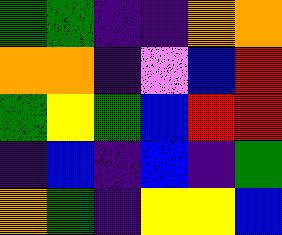[["green", "green", "indigo", "indigo", "orange", "orange"], ["orange", "orange", "indigo", "violet", "blue", "red"], ["green", "yellow", "green", "blue", "red", "red"], ["indigo", "blue", "indigo", "blue", "indigo", "green"], ["orange", "green", "indigo", "yellow", "yellow", "blue"]]